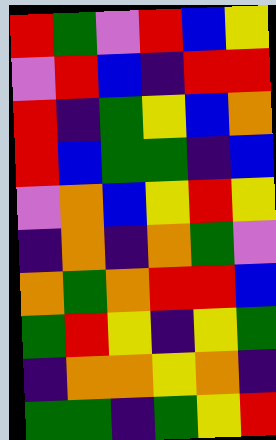[["red", "green", "violet", "red", "blue", "yellow"], ["violet", "red", "blue", "indigo", "red", "red"], ["red", "indigo", "green", "yellow", "blue", "orange"], ["red", "blue", "green", "green", "indigo", "blue"], ["violet", "orange", "blue", "yellow", "red", "yellow"], ["indigo", "orange", "indigo", "orange", "green", "violet"], ["orange", "green", "orange", "red", "red", "blue"], ["green", "red", "yellow", "indigo", "yellow", "green"], ["indigo", "orange", "orange", "yellow", "orange", "indigo"], ["green", "green", "indigo", "green", "yellow", "red"]]